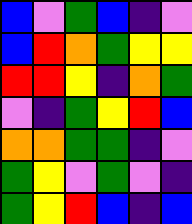[["blue", "violet", "green", "blue", "indigo", "violet"], ["blue", "red", "orange", "green", "yellow", "yellow"], ["red", "red", "yellow", "indigo", "orange", "green"], ["violet", "indigo", "green", "yellow", "red", "blue"], ["orange", "orange", "green", "green", "indigo", "violet"], ["green", "yellow", "violet", "green", "violet", "indigo"], ["green", "yellow", "red", "blue", "indigo", "blue"]]